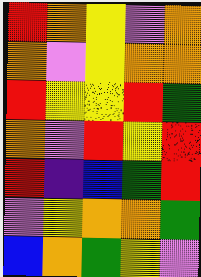[["red", "orange", "yellow", "violet", "orange"], ["orange", "violet", "yellow", "orange", "orange"], ["red", "yellow", "yellow", "red", "green"], ["orange", "violet", "red", "yellow", "red"], ["red", "indigo", "blue", "green", "red"], ["violet", "yellow", "orange", "orange", "green"], ["blue", "orange", "green", "yellow", "violet"]]